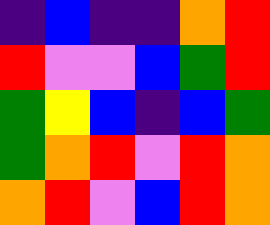[["indigo", "blue", "indigo", "indigo", "orange", "red"], ["red", "violet", "violet", "blue", "green", "red"], ["green", "yellow", "blue", "indigo", "blue", "green"], ["green", "orange", "red", "violet", "red", "orange"], ["orange", "red", "violet", "blue", "red", "orange"]]